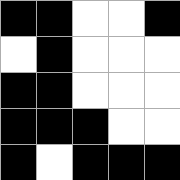[["black", "black", "white", "white", "black"], ["white", "black", "white", "white", "white"], ["black", "black", "white", "white", "white"], ["black", "black", "black", "white", "white"], ["black", "white", "black", "black", "black"]]